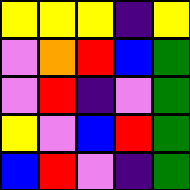[["yellow", "yellow", "yellow", "indigo", "yellow"], ["violet", "orange", "red", "blue", "green"], ["violet", "red", "indigo", "violet", "green"], ["yellow", "violet", "blue", "red", "green"], ["blue", "red", "violet", "indigo", "green"]]